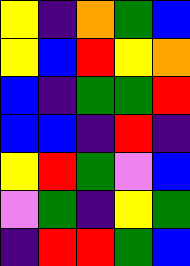[["yellow", "indigo", "orange", "green", "blue"], ["yellow", "blue", "red", "yellow", "orange"], ["blue", "indigo", "green", "green", "red"], ["blue", "blue", "indigo", "red", "indigo"], ["yellow", "red", "green", "violet", "blue"], ["violet", "green", "indigo", "yellow", "green"], ["indigo", "red", "red", "green", "blue"]]